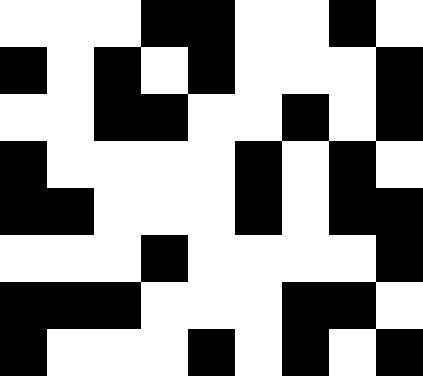[["white", "white", "white", "black", "black", "white", "white", "black", "white"], ["black", "white", "black", "white", "black", "white", "white", "white", "black"], ["white", "white", "black", "black", "white", "white", "black", "white", "black"], ["black", "white", "white", "white", "white", "black", "white", "black", "white"], ["black", "black", "white", "white", "white", "black", "white", "black", "black"], ["white", "white", "white", "black", "white", "white", "white", "white", "black"], ["black", "black", "black", "white", "white", "white", "black", "black", "white"], ["black", "white", "white", "white", "black", "white", "black", "white", "black"]]